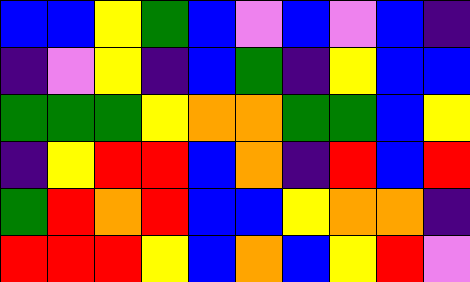[["blue", "blue", "yellow", "green", "blue", "violet", "blue", "violet", "blue", "indigo"], ["indigo", "violet", "yellow", "indigo", "blue", "green", "indigo", "yellow", "blue", "blue"], ["green", "green", "green", "yellow", "orange", "orange", "green", "green", "blue", "yellow"], ["indigo", "yellow", "red", "red", "blue", "orange", "indigo", "red", "blue", "red"], ["green", "red", "orange", "red", "blue", "blue", "yellow", "orange", "orange", "indigo"], ["red", "red", "red", "yellow", "blue", "orange", "blue", "yellow", "red", "violet"]]